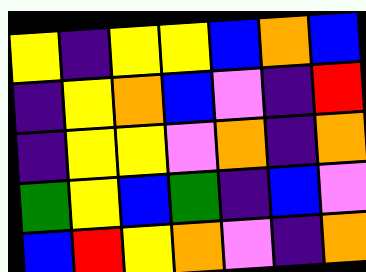[["yellow", "indigo", "yellow", "yellow", "blue", "orange", "blue"], ["indigo", "yellow", "orange", "blue", "violet", "indigo", "red"], ["indigo", "yellow", "yellow", "violet", "orange", "indigo", "orange"], ["green", "yellow", "blue", "green", "indigo", "blue", "violet"], ["blue", "red", "yellow", "orange", "violet", "indigo", "orange"]]